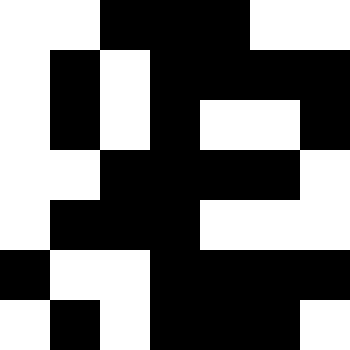[["white", "white", "black", "black", "black", "white", "white"], ["white", "black", "white", "black", "black", "black", "black"], ["white", "black", "white", "black", "white", "white", "black"], ["white", "white", "black", "black", "black", "black", "white"], ["white", "black", "black", "black", "white", "white", "white"], ["black", "white", "white", "black", "black", "black", "black"], ["white", "black", "white", "black", "black", "black", "white"]]